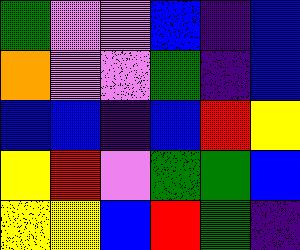[["green", "violet", "violet", "blue", "indigo", "blue"], ["orange", "violet", "violet", "green", "indigo", "blue"], ["blue", "blue", "indigo", "blue", "red", "yellow"], ["yellow", "red", "violet", "green", "green", "blue"], ["yellow", "yellow", "blue", "red", "green", "indigo"]]